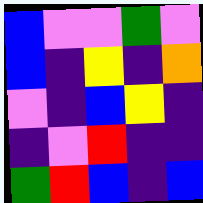[["blue", "violet", "violet", "green", "violet"], ["blue", "indigo", "yellow", "indigo", "orange"], ["violet", "indigo", "blue", "yellow", "indigo"], ["indigo", "violet", "red", "indigo", "indigo"], ["green", "red", "blue", "indigo", "blue"]]